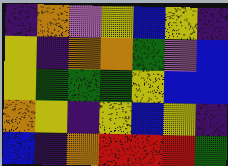[["indigo", "orange", "violet", "yellow", "blue", "yellow", "indigo"], ["yellow", "indigo", "orange", "orange", "green", "violet", "blue"], ["yellow", "green", "green", "green", "yellow", "blue", "blue"], ["orange", "yellow", "indigo", "yellow", "blue", "yellow", "indigo"], ["blue", "indigo", "orange", "red", "red", "red", "green"]]